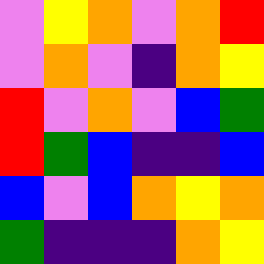[["violet", "yellow", "orange", "violet", "orange", "red"], ["violet", "orange", "violet", "indigo", "orange", "yellow"], ["red", "violet", "orange", "violet", "blue", "green"], ["red", "green", "blue", "indigo", "indigo", "blue"], ["blue", "violet", "blue", "orange", "yellow", "orange"], ["green", "indigo", "indigo", "indigo", "orange", "yellow"]]